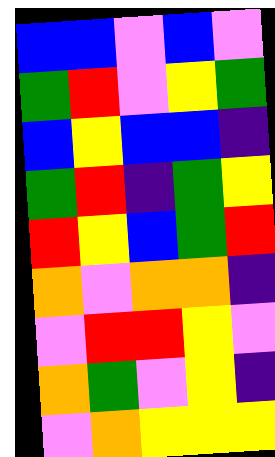[["blue", "blue", "violet", "blue", "violet"], ["green", "red", "violet", "yellow", "green"], ["blue", "yellow", "blue", "blue", "indigo"], ["green", "red", "indigo", "green", "yellow"], ["red", "yellow", "blue", "green", "red"], ["orange", "violet", "orange", "orange", "indigo"], ["violet", "red", "red", "yellow", "violet"], ["orange", "green", "violet", "yellow", "indigo"], ["violet", "orange", "yellow", "yellow", "yellow"]]